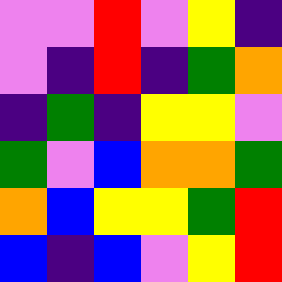[["violet", "violet", "red", "violet", "yellow", "indigo"], ["violet", "indigo", "red", "indigo", "green", "orange"], ["indigo", "green", "indigo", "yellow", "yellow", "violet"], ["green", "violet", "blue", "orange", "orange", "green"], ["orange", "blue", "yellow", "yellow", "green", "red"], ["blue", "indigo", "blue", "violet", "yellow", "red"]]